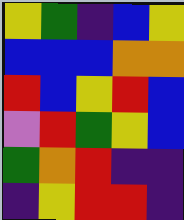[["yellow", "green", "indigo", "blue", "yellow"], ["blue", "blue", "blue", "orange", "orange"], ["red", "blue", "yellow", "red", "blue"], ["violet", "red", "green", "yellow", "blue"], ["green", "orange", "red", "indigo", "indigo"], ["indigo", "yellow", "red", "red", "indigo"]]